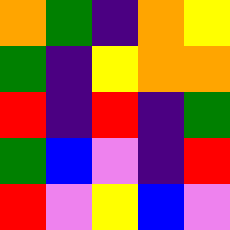[["orange", "green", "indigo", "orange", "yellow"], ["green", "indigo", "yellow", "orange", "orange"], ["red", "indigo", "red", "indigo", "green"], ["green", "blue", "violet", "indigo", "red"], ["red", "violet", "yellow", "blue", "violet"]]